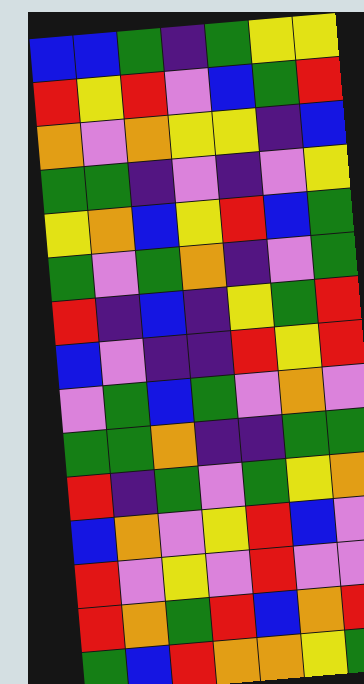[["blue", "blue", "green", "indigo", "green", "yellow", "yellow"], ["red", "yellow", "red", "violet", "blue", "green", "red"], ["orange", "violet", "orange", "yellow", "yellow", "indigo", "blue"], ["green", "green", "indigo", "violet", "indigo", "violet", "yellow"], ["yellow", "orange", "blue", "yellow", "red", "blue", "green"], ["green", "violet", "green", "orange", "indigo", "violet", "green"], ["red", "indigo", "blue", "indigo", "yellow", "green", "red"], ["blue", "violet", "indigo", "indigo", "red", "yellow", "red"], ["violet", "green", "blue", "green", "violet", "orange", "violet"], ["green", "green", "orange", "indigo", "indigo", "green", "green"], ["red", "indigo", "green", "violet", "green", "yellow", "orange"], ["blue", "orange", "violet", "yellow", "red", "blue", "violet"], ["red", "violet", "yellow", "violet", "red", "violet", "violet"], ["red", "orange", "green", "red", "blue", "orange", "red"], ["green", "blue", "red", "orange", "orange", "yellow", "green"]]